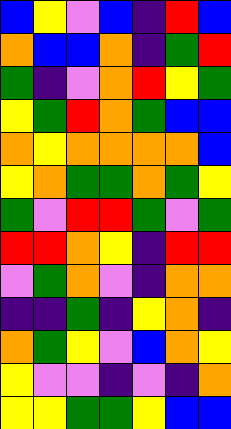[["blue", "yellow", "violet", "blue", "indigo", "red", "blue"], ["orange", "blue", "blue", "orange", "indigo", "green", "red"], ["green", "indigo", "violet", "orange", "red", "yellow", "green"], ["yellow", "green", "red", "orange", "green", "blue", "blue"], ["orange", "yellow", "orange", "orange", "orange", "orange", "blue"], ["yellow", "orange", "green", "green", "orange", "green", "yellow"], ["green", "violet", "red", "red", "green", "violet", "green"], ["red", "red", "orange", "yellow", "indigo", "red", "red"], ["violet", "green", "orange", "violet", "indigo", "orange", "orange"], ["indigo", "indigo", "green", "indigo", "yellow", "orange", "indigo"], ["orange", "green", "yellow", "violet", "blue", "orange", "yellow"], ["yellow", "violet", "violet", "indigo", "violet", "indigo", "orange"], ["yellow", "yellow", "green", "green", "yellow", "blue", "blue"]]